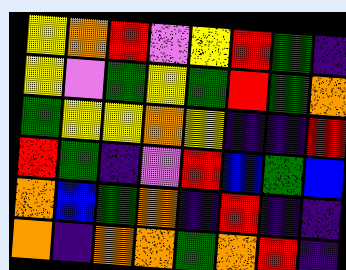[["yellow", "orange", "red", "violet", "yellow", "red", "green", "indigo"], ["yellow", "violet", "green", "yellow", "green", "red", "green", "orange"], ["green", "yellow", "yellow", "orange", "yellow", "indigo", "indigo", "red"], ["red", "green", "indigo", "violet", "red", "blue", "green", "blue"], ["orange", "blue", "green", "orange", "indigo", "red", "indigo", "indigo"], ["orange", "indigo", "orange", "orange", "green", "orange", "red", "indigo"]]